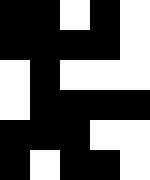[["black", "black", "white", "black", "white"], ["black", "black", "black", "black", "white"], ["white", "black", "white", "white", "white"], ["white", "black", "black", "black", "black"], ["black", "black", "black", "white", "white"], ["black", "white", "black", "black", "white"]]